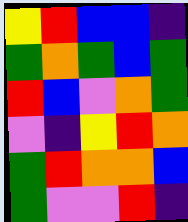[["yellow", "red", "blue", "blue", "indigo"], ["green", "orange", "green", "blue", "green"], ["red", "blue", "violet", "orange", "green"], ["violet", "indigo", "yellow", "red", "orange"], ["green", "red", "orange", "orange", "blue"], ["green", "violet", "violet", "red", "indigo"]]